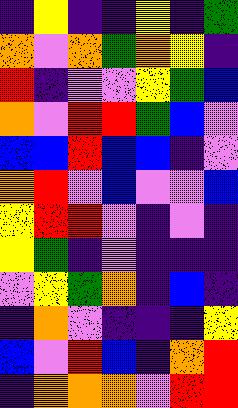[["indigo", "yellow", "indigo", "indigo", "yellow", "indigo", "green"], ["orange", "violet", "orange", "green", "orange", "yellow", "indigo"], ["red", "indigo", "violet", "violet", "yellow", "green", "blue"], ["orange", "violet", "red", "red", "green", "blue", "violet"], ["blue", "blue", "red", "blue", "blue", "indigo", "violet"], ["orange", "red", "violet", "blue", "violet", "violet", "blue"], ["yellow", "red", "red", "violet", "indigo", "violet", "indigo"], ["yellow", "green", "indigo", "violet", "indigo", "indigo", "indigo"], ["violet", "yellow", "green", "orange", "indigo", "blue", "indigo"], ["indigo", "orange", "violet", "indigo", "indigo", "indigo", "yellow"], ["blue", "violet", "red", "blue", "indigo", "orange", "red"], ["indigo", "orange", "orange", "orange", "violet", "red", "red"]]